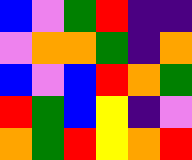[["blue", "violet", "green", "red", "indigo", "indigo"], ["violet", "orange", "orange", "green", "indigo", "orange"], ["blue", "violet", "blue", "red", "orange", "green"], ["red", "green", "blue", "yellow", "indigo", "violet"], ["orange", "green", "red", "yellow", "orange", "red"]]